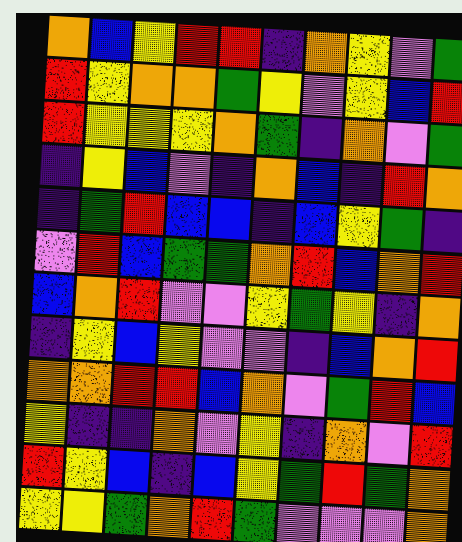[["orange", "blue", "yellow", "red", "red", "indigo", "orange", "yellow", "violet", "green"], ["red", "yellow", "orange", "orange", "green", "yellow", "violet", "yellow", "blue", "red"], ["red", "yellow", "yellow", "yellow", "orange", "green", "indigo", "orange", "violet", "green"], ["indigo", "yellow", "blue", "violet", "indigo", "orange", "blue", "indigo", "red", "orange"], ["indigo", "green", "red", "blue", "blue", "indigo", "blue", "yellow", "green", "indigo"], ["violet", "red", "blue", "green", "green", "orange", "red", "blue", "orange", "red"], ["blue", "orange", "red", "violet", "violet", "yellow", "green", "yellow", "indigo", "orange"], ["indigo", "yellow", "blue", "yellow", "violet", "violet", "indigo", "blue", "orange", "red"], ["orange", "orange", "red", "red", "blue", "orange", "violet", "green", "red", "blue"], ["yellow", "indigo", "indigo", "orange", "violet", "yellow", "indigo", "orange", "violet", "red"], ["red", "yellow", "blue", "indigo", "blue", "yellow", "green", "red", "green", "orange"], ["yellow", "yellow", "green", "orange", "red", "green", "violet", "violet", "violet", "orange"]]